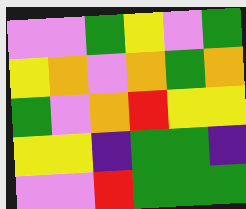[["violet", "violet", "green", "yellow", "violet", "green"], ["yellow", "orange", "violet", "orange", "green", "orange"], ["green", "violet", "orange", "red", "yellow", "yellow"], ["yellow", "yellow", "indigo", "green", "green", "indigo"], ["violet", "violet", "red", "green", "green", "green"]]